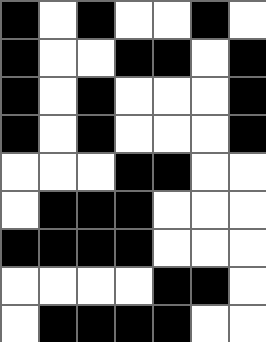[["black", "white", "black", "white", "white", "black", "white"], ["black", "white", "white", "black", "black", "white", "black"], ["black", "white", "black", "white", "white", "white", "black"], ["black", "white", "black", "white", "white", "white", "black"], ["white", "white", "white", "black", "black", "white", "white"], ["white", "black", "black", "black", "white", "white", "white"], ["black", "black", "black", "black", "white", "white", "white"], ["white", "white", "white", "white", "black", "black", "white"], ["white", "black", "black", "black", "black", "white", "white"]]